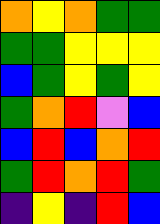[["orange", "yellow", "orange", "green", "green"], ["green", "green", "yellow", "yellow", "yellow"], ["blue", "green", "yellow", "green", "yellow"], ["green", "orange", "red", "violet", "blue"], ["blue", "red", "blue", "orange", "red"], ["green", "red", "orange", "red", "green"], ["indigo", "yellow", "indigo", "red", "blue"]]